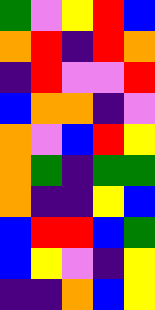[["green", "violet", "yellow", "red", "blue"], ["orange", "red", "indigo", "red", "orange"], ["indigo", "red", "violet", "violet", "red"], ["blue", "orange", "orange", "indigo", "violet"], ["orange", "violet", "blue", "red", "yellow"], ["orange", "green", "indigo", "green", "green"], ["orange", "indigo", "indigo", "yellow", "blue"], ["blue", "red", "red", "blue", "green"], ["blue", "yellow", "violet", "indigo", "yellow"], ["indigo", "indigo", "orange", "blue", "yellow"]]